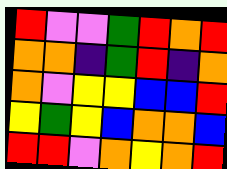[["red", "violet", "violet", "green", "red", "orange", "red"], ["orange", "orange", "indigo", "green", "red", "indigo", "orange"], ["orange", "violet", "yellow", "yellow", "blue", "blue", "red"], ["yellow", "green", "yellow", "blue", "orange", "orange", "blue"], ["red", "red", "violet", "orange", "yellow", "orange", "red"]]